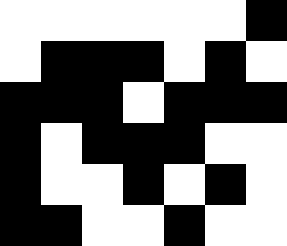[["white", "white", "white", "white", "white", "white", "black"], ["white", "black", "black", "black", "white", "black", "white"], ["black", "black", "black", "white", "black", "black", "black"], ["black", "white", "black", "black", "black", "white", "white"], ["black", "white", "white", "black", "white", "black", "white"], ["black", "black", "white", "white", "black", "white", "white"]]